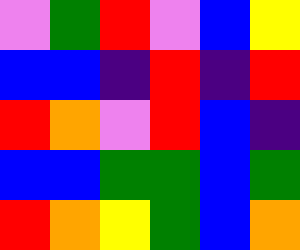[["violet", "green", "red", "violet", "blue", "yellow"], ["blue", "blue", "indigo", "red", "indigo", "red"], ["red", "orange", "violet", "red", "blue", "indigo"], ["blue", "blue", "green", "green", "blue", "green"], ["red", "orange", "yellow", "green", "blue", "orange"]]